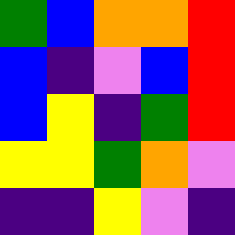[["green", "blue", "orange", "orange", "red"], ["blue", "indigo", "violet", "blue", "red"], ["blue", "yellow", "indigo", "green", "red"], ["yellow", "yellow", "green", "orange", "violet"], ["indigo", "indigo", "yellow", "violet", "indigo"]]